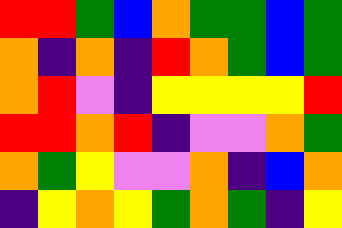[["red", "red", "green", "blue", "orange", "green", "green", "blue", "green"], ["orange", "indigo", "orange", "indigo", "red", "orange", "green", "blue", "green"], ["orange", "red", "violet", "indigo", "yellow", "yellow", "yellow", "yellow", "red"], ["red", "red", "orange", "red", "indigo", "violet", "violet", "orange", "green"], ["orange", "green", "yellow", "violet", "violet", "orange", "indigo", "blue", "orange"], ["indigo", "yellow", "orange", "yellow", "green", "orange", "green", "indigo", "yellow"]]